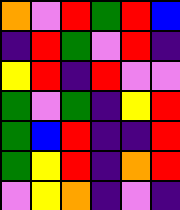[["orange", "violet", "red", "green", "red", "blue"], ["indigo", "red", "green", "violet", "red", "indigo"], ["yellow", "red", "indigo", "red", "violet", "violet"], ["green", "violet", "green", "indigo", "yellow", "red"], ["green", "blue", "red", "indigo", "indigo", "red"], ["green", "yellow", "red", "indigo", "orange", "red"], ["violet", "yellow", "orange", "indigo", "violet", "indigo"]]